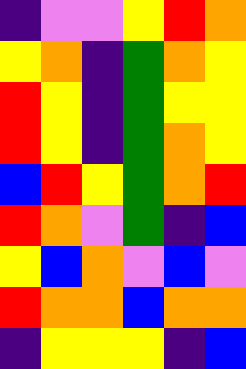[["indigo", "violet", "violet", "yellow", "red", "orange"], ["yellow", "orange", "indigo", "green", "orange", "yellow"], ["red", "yellow", "indigo", "green", "yellow", "yellow"], ["red", "yellow", "indigo", "green", "orange", "yellow"], ["blue", "red", "yellow", "green", "orange", "red"], ["red", "orange", "violet", "green", "indigo", "blue"], ["yellow", "blue", "orange", "violet", "blue", "violet"], ["red", "orange", "orange", "blue", "orange", "orange"], ["indigo", "yellow", "yellow", "yellow", "indigo", "blue"]]